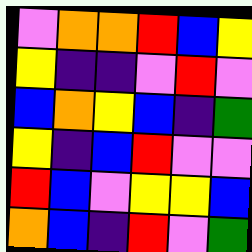[["violet", "orange", "orange", "red", "blue", "yellow"], ["yellow", "indigo", "indigo", "violet", "red", "violet"], ["blue", "orange", "yellow", "blue", "indigo", "green"], ["yellow", "indigo", "blue", "red", "violet", "violet"], ["red", "blue", "violet", "yellow", "yellow", "blue"], ["orange", "blue", "indigo", "red", "violet", "green"]]